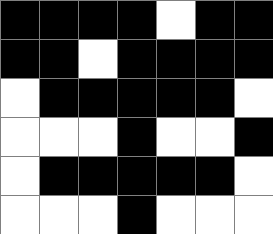[["black", "black", "black", "black", "white", "black", "black"], ["black", "black", "white", "black", "black", "black", "black"], ["white", "black", "black", "black", "black", "black", "white"], ["white", "white", "white", "black", "white", "white", "black"], ["white", "black", "black", "black", "black", "black", "white"], ["white", "white", "white", "black", "white", "white", "white"]]